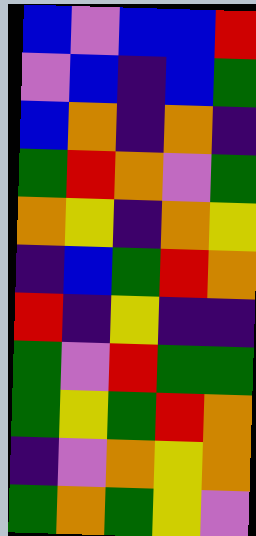[["blue", "violet", "blue", "blue", "red"], ["violet", "blue", "indigo", "blue", "green"], ["blue", "orange", "indigo", "orange", "indigo"], ["green", "red", "orange", "violet", "green"], ["orange", "yellow", "indigo", "orange", "yellow"], ["indigo", "blue", "green", "red", "orange"], ["red", "indigo", "yellow", "indigo", "indigo"], ["green", "violet", "red", "green", "green"], ["green", "yellow", "green", "red", "orange"], ["indigo", "violet", "orange", "yellow", "orange"], ["green", "orange", "green", "yellow", "violet"]]